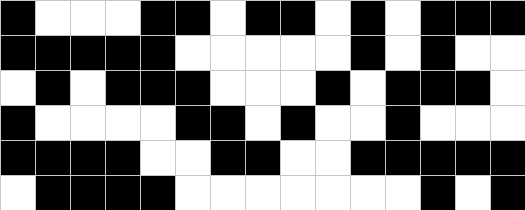[["black", "white", "white", "white", "black", "black", "white", "black", "black", "white", "black", "white", "black", "black", "black"], ["black", "black", "black", "black", "black", "white", "white", "white", "white", "white", "black", "white", "black", "white", "white"], ["white", "black", "white", "black", "black", "black", "white", "white", "white", "black", "white", "black", "black", "black", "white"], ["black", "white", "white", "white", "white", "black", "black", "white", "black", "white", "white", "black", "white", "white", "white"], ["black", "black", "black", "black", "white", "white", "black", "black", "white", "white", "black", "black", "black", "black", "black"], ["white", "black", "black", "black", "black", "white", "white", "white", "white", "white", "white", "white", "black", "white", "black"]]